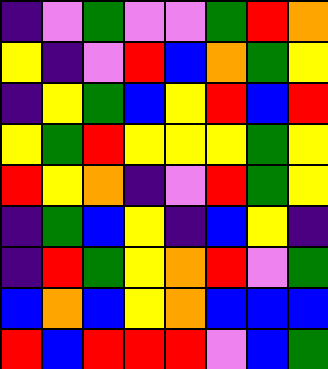[["indigo", "violet", "green", "violet", "violet", "green", "red", "orange"], ["yellow", "indigo", "violet", "red", "blue", "orange", "green", "yellow"], ["indigo", "yellow", "green", "blue", "yellow", "red", "blue", "red"], ["yellow", "green", "red", "yellow", "yellow", "yellow", "green", "yellow"], ["red", "yellow", "orange", "indigo", "violet", "red", "green", "yellow"], ["indigo", "green", "blue", "yellow", "indigo", "blue", "yellow", "indigo"], ["indigo", "red", "green", "yellow", "orange", "red", "violet", "green"], ["blue", "orange", "blue", "yellow", "orange", "blue", "blue", "blue"], ["red", "blue", "red", "red", "red", "violet", "blue", "green"]]